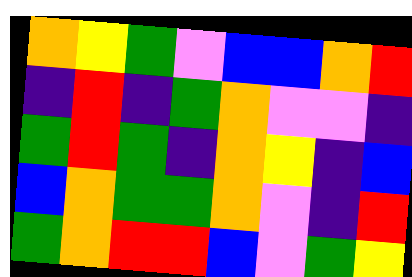[["orange", "yellow", "green", "violet", "blue", "blue", "orange", "red"], ["indigo", "red", "indigo", "green", "orange", "violet", "violet", "indigo"], ["green", "red", "green", "indigo", "orange", "yellow", "indigo", "blue"], ["blue", "orange", "green", "green", "orange", "violet", "indigo", "red"], ["green", "orange", "red", "red", "blue", "violet", "green", "yellow"]]